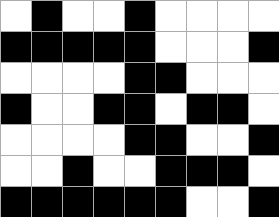[["white", "black", "white", "white", "black", "white", "white", "white", "white"], ["black", "black", "black", "black", "black", "white", "white", "white", "black"], ["white", "white", "white", "white", "black", "black", "white", "white", "white"], ["black", "white", "white", "black", "black", "white", "black", "black", "white"], ["white", "white", "white", "white", "black", "black", "white", "white", "black"], ["white", "white", "black", "white", "white", "black", "black", "black", "white"], ["black", "black", "black", "black", "black", "black", "white", "white", "black"]]